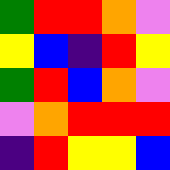[["green", "red", "red", "orange", "violet"], ["yellow", "blue", "indigo", "red", "yellow"], ["green", "red", "blue", "orange", "violet"], ["violet", "orange", "red", "red", "red"], ["indigo", "red", "yellow", "yellow", "blue"]]